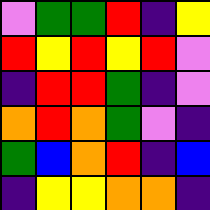[["violet", "green", "green", "red", "indigo", "yellow"], ["red", "yellow", "red", "yellow", "red", "violet"], ["indigo", "red", "red", "green", "indigo", "violet"], ["orange", "red", "orange", "green", "violet", "indigo"], ["green", "blue", "orange", "red", "indigo", "blue"], ["indigo", "yellow", "yellow", "orange", "orange", "indigo"]]